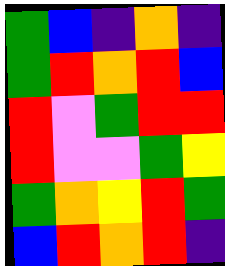[["green", "blue", "indigo", "orange", "indigo"], ["green", "red", "orange", "red", "blue"], ["red", "violet", "green", "red", "red"], ["red", "violet", "violet", "green", "yellow"], ["green", "orange", "yellow", "red", "green"], ["blue", "red", "orange", "red", "indigo"]]